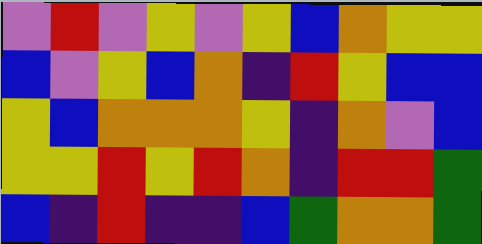[["violet", "red", "violet", "yellow", "violet", "yellow", "blue", "orange", "yellow", "yellow"], ["blue", "violet", "yellow", "blue", "orange", "indigo", "red", "yellow", "blue", "blue"], ["yellow", "blue", "orange", "orange", "orange", "yellow", "indigo", "orange", "violet", "blue"], ["yellow", "yellow", "red", "yellow", "red", "orange", "indigo", "red", "red", "green"], ["blue", "indigo", "red", "indigo", "indigo", "blue", "green", "orange", "orange", "green"]]